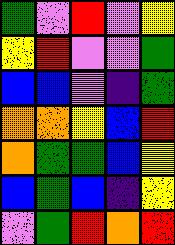[["green", "violet", "red", "violet", "yellow"], ["yellow", "red", "violet", "violet", "green"], ["blue", "blue", "violet", "indigo", "green"], ["orange", "orange", "yellow", "blue", "red"], ["orange", "green", "green", "blue", "yellow"], ["blue", "green", "blue", "indigo", "yellow"], ["violet", "green", "red", "orange", "red"]]